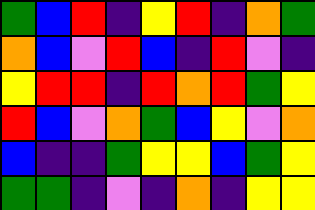[["green", "blue", "red", "indigo", "yellow", "red", "indigo", "orange", "green"], ["orange", "blue", "violet", "red", "blue", "indigo", "red", "violet", "indigo"], ["yellow", "red", "red", "indigo", "red", "orange", "red", "green", "yellow"], ["red", "blue", "violet", "orange", "green", "blue", "yellow", "violet", "orange"], ["blue", "indigo", "indigo", "green", "yellow", "yellow", "blue", "green", "yellow"], ["green", "green", "indigo", "violet", "indigo", "orange", "indigo", "yellow", "yellow"]]